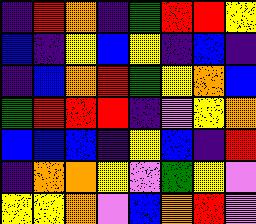[["indigo", "red", "orange", "indigo", "green", "red", "red", "yellow"], ["blue", "indigo", "yellow", "blue", "yellow", "indigo", "blue", "indigo"], ["indigo", "blue", "orange", "red", "green", "yellow", "orange", "blue"], ["green", "red", "red", "red", "indigo", "violet", "yellow", "orange"], ["blue", "blue", "blue", "indigo", "yellow", "blue", "indigo", "red"], ["indigo", "orange", "orange", "yellow", "violet", "green", "yellow", "violet"], ["yellow", "yellow", "orange", "violet", "blue", "orange", "red", "violet"]]